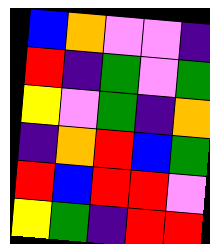[["blue", "orange", "violet", "violet", "indigo"], ["red", "indigo", "green", "violet", "green"], ["yellow", "violet", "green", "indigo", "orange"], ["indigo", "orange", "red", "blue", "green"], ["red", "blue", "red", "red", "violet"], ["yellow", "green", "indigo", "red", "red"]]